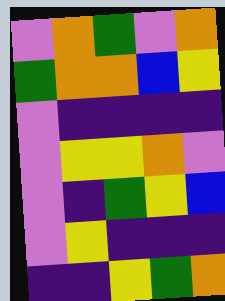[["violet", "orange", "green", "violet", "orange"], ["green", "orange", "orange", "blue", "yellow"], ["violet", "indigo", "indigo", "indigo", "indigo"], ["violet", "yellow", "yellow", "orange", "violet"], ["violet", "indigo", "green", "yellow", "blue"], ["violet", "yellow", "indigo", "indigo", "indigo"], ["indigo", "indigo", "yellow", "green", "orange"]]